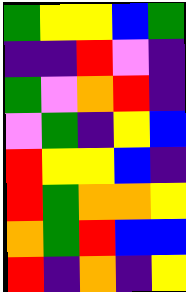[["green", "yellow", "yellow", "blue", "green"], ["indigo", "indigo", "red", "violet", "indigo"], ["green", "violet", "orange", "red", "indigo"], ["violet", "green", "indigo", "yellow", "blue"], ["red", "yellow", "yellow", "blue", "indigo"], ["red", "green", "orange", "orange", "yellow"], ["orange", "green", "red", "blue", "blue"], ["red", "indigo", "orange", "indigo", "yellow"]]